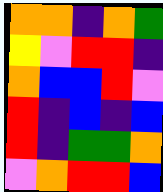[["orange", "orange", "indigo", "orange", "green"], ["yellow", "violet", "red", "red", "indigo"], ["orange", "blue", "blue", "red", "violet"], ["red", "indigo", "blue", "indigo", "blue"], ["red", "indigo", "green", "green", "orange"], ["violet", "orange", "red", "red", "blue"]]